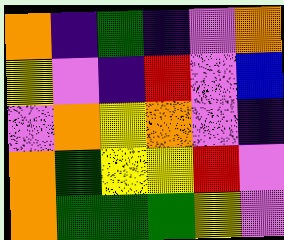[["orange", "indigo", "green", "indigo", "violet", "orange"], ["yellow", "violet", "indigo", "red", "violet", "blue"], ["violet", "orange", "yellow", "orange", "violet", "indigo"], ["orange", "green", "yellow", "yellow", "red", "violet"], ["orange", "green", "green", "green", "yellow", "violet"]]